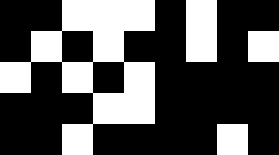[["black", "black", "white", "white", "white", "black", "white", "black", "black"], ["black", "white", "black", "white", "black", "black", "white", "black", "white"], ["white", "black", "white", "black", "white", "black", "black", "black", "black"], ["black", "black", "black", "white", "white", "black", "black", "black", "black"], ["black", "black", "white", "black", "black", "black", "black", "white", "black"]]